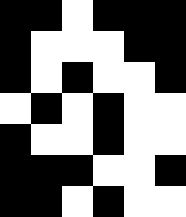[["black", "black", "white", "black", "black", "black"], ["black", "white", "white", "white", "black", "black"], ["black", "white", "black", "white", "white", "black"], ["white", "black", "white", "black", "white", "white"], ["black", "white", "white", "black", "white", "white"], ["black", "black", "black", "white", "white", "black"], ["black", "black", "white", "black", "white", "white"]]